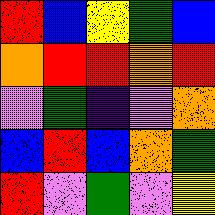[["red", "blue", "yellow", "green", "blue"], ["orange", "red", "red", "orange", "red"], ["violet", "green", "indigo", "violet", "orange"], ["blue", "red", "blue", "orange", "green"], ["red", "violet", "green", "violet", "yellow"]]